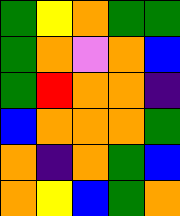[["green", "yellow", "orange", "green", "green"], ["green", "orange", "violet", "orange", "blue"], ["green", "red", "orange", "orange", "indigo"], ["blue", "orange", "orange", "orange", "green"], ["orange", "indigo", "orange", "green", "blue"], ["orange", "yellow", "blue", "green", "orange"]]